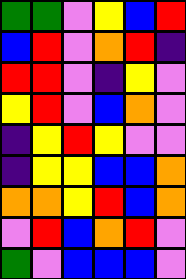[["green", "green", "violet", "yellow", "blue", "red"], ["blue", "red", "violet", "orange", "red", "indigo"], ["red", "red", "violet", "indigo", "yellow", "violet"], ["yellow", "red", "violet", "blue", "orange", "violet"], ["indigo", "yellow", "red", "yellow", "violet", "violet"], ["indigo", "yellow", "yellow", "blue", "blue", "orange"], ["orange", "orange", "yellow", "red", "blue", "orange"], ["violet", "red", "blue", "orange", "red", "violet"], ["green", "violet", "blue", "blue", "blue", "violet"]]